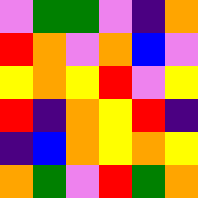[["violet", "green", "green", "violet", "indigo", "orange"], ["red", "orange", "violet", "orange", "blue", "violet"], ["yellow", "orange", "yellow", "red", "violet", "yellow"], ["red", "indigo", "orange", "yellow", "red", "indigo"], ["indigo", "blue", "orange", "yellow", "orange", "yellow"], ["orange", "green", "violet", "red", "green", "orange"]]